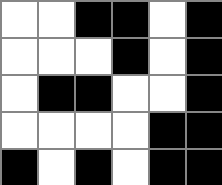[["white", "white", "black", "black", "white", "black"], ["white", "white", "white", "black", "white", "black"], ["white", "black", "black", "white", "white", "black"], ["white", "white", "white", "white", "black", "black"], ["black", "white", "black", "white", "black", "black"]]